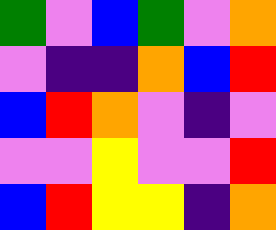[["green", "violet", "blue", "green", "violet", "orange"], ["violet", "indigo", "indigo", "orange", "blue", "red"], ["blue", "red", "orange", "violet", "indigo", "violet"], ["violet", "violet", "yellow", "violet", "violet", "red"], ["blue", "red", "yellow", "yellow", "indigo", "orange"]]